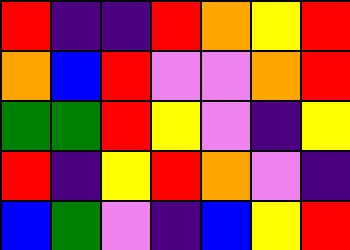[["red", "indigo", "indigo", "red", "orange", "yellow", "red"], ["orange", "blue", "red", "violet", "violet", "orange", "red"], ["green", "green", "red", "yellow", "violet", "indigo", "yellow"], ["red", "indigo", "yellow", "red", "orange", "violet", "indigo"], ["blue", "green", "violet", "indigo", "blue", "yellow", "red"]]